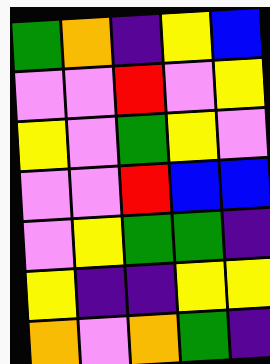[["green", "orange", "indigo", "yellow", "blue"], ["violet", "violet", "red", "violet", "yellow"], ["yellow", "violet", "green", "yellow", "violet"], ["violet", "violet", "red", "blue", "blue"], ["violet", "yellow", "green", "green", "indigo"], ["yellow", "indigo", "indigo", "yellow", "yellow"], ["orange", "violet", "orange", "green", "indigo"]]